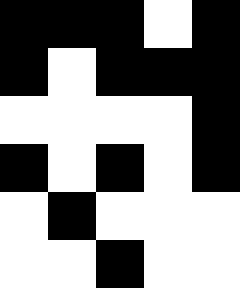[["black", "black", "black", "white", "black"], ["black", "white", "black", "black", "black"], ["white", "white", "white", "white", "black"], ["black", "white", "black", "white", "black"], ["white", "black", "white", "white", "white"], ["white", "white", "black", "white", "white"]]